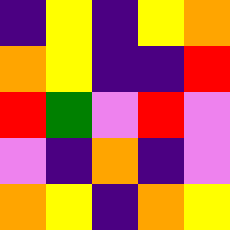[["indigo", "yellow", "indigo", "yellow", "orange"], ["orange", "yellow", "indigo", "indigo", "red"], ["red", "green", "violet", "red", "violet"], ["violet", "indigo", "orange", "indigo", "violet"], ["orange", "yellow", "indigo", "orange", "yellow"]]